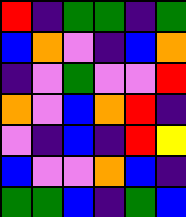[["red", "indigo", "green", "green", "indigo", "green"], ["blue", "orange", "violet", "indigo", "blue", "orange"], ["indigo", "violet", "green", "violet", "violet", "red"], ["orange", "violet", "blue", "orange", "red", "indigo"], ["violet", "indigo", "blue", "indigo", "red", "yellow"], ["blue", "violet", "violet", "orange", "blue", "indigo"], ["green", "green", "blue", "indigo", "green", "blue"]]